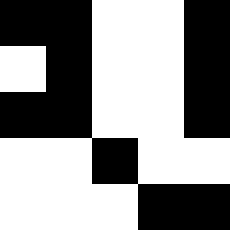[["black", "black", "white", "white", "black"], ["white", "black", "white", "white", "black"], ["black", "black", "white", "white", "black"], ["white", "white", "black", "white", "white"], ["white", "white", "white", "black", "black"]]